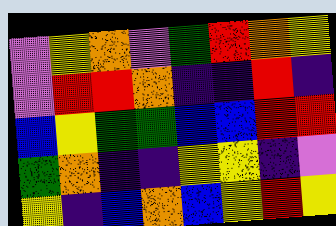[["violet", "yellow", "orange", "violet", "green", "red", "orange", "yellow"], ["violet", "red", "red", "orange", "indigo", "indigo", "red", "indigo"], ["blue", "yellow", "green", "green", "blue", "blue", "red", "red"], ["green", "orange", "indigo", "indigo", "yellow", "yellow", "indigo", "violet"], ["yellow", "indigo", "blue", "orange", "blue", "yellow", "red", "yellow"]]